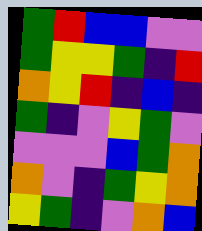[["green", "red", "blue", "blue", "violet", "violet"], ["green", "yellow", "yellow", "green", "indigo", "red"], ["orange", "yellow", "red", "indigo", "blue", "indigo"], ["green", "indigo", "violet", "yellow", "green", "violet"], ["violet", "violet", "violet", "blue", "green", "orange"], ["orange", "violet", "indigo", "green", "yellow", "orange"], ["yellow", "green", "indigo", "violet", "orange", "blue"]]